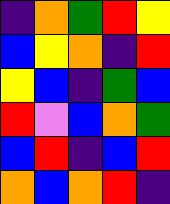[["indigo", "orange", "green", "red", "yellow"], ["blue", "yellow", "orange", "indigo", "red"], ["yellow", "blue", "indigo", "green", "blue"], ["red", "violet", "blue", "orange", "green"], ["blue", "red", "indigo", "blue", "red"], ["orange", "blue", "orange", "red", "indigo"]]